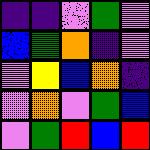[["indigo", "indigo", "violet", "green", "violet"], ["blue", "green", "orange", "indigo", "violet"], ["violet", "yellow", "blue", "orange", "indigo"], ["violet", "orange", "violet", "green", "blue"], ["violet", "green", "red", "blue", "red"]]